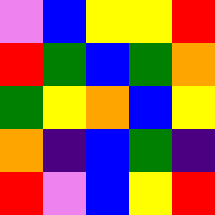[["violet", "blue", "yellow", "yellow", "red"], ["red", "green", "blue", "green", "orange"], ["green", "yellow", "orange", "blue", "yellow"], ["orange", "indigo", "blue", "green", "indigo"], ["red", "violet", "blue", "yellow", "red"]]